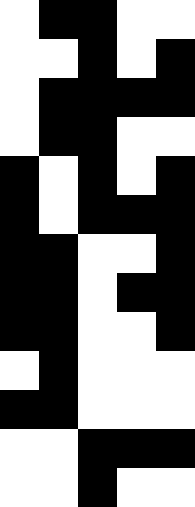[["white", "black", "black", "white", "white"], ["white", "white", "black", "white", "black"], ["white", "black", "black", "black", "black"], ["white", "black", "black", "white", "white"], ["black", "white", "black", "white", "black"], ["black", "white", "black", "black", "black"], ["black", "black", "white", "white", "black"], ["black", "black", "white", "black", "black"], ["black", "black", "white", "white", "black"], ["white", "black", "white", "white", "white"], ["black", "black", "white", "white", "white"], ["white", "white", "black", "black", "black"], ["white", "white", "black", "white", "white"]]